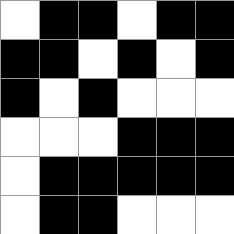[["white", "black", "black", "white", "black", "black"], ["black", "black", "white", "black", "white", "black"], ["black", "white", "black", "white", "white", "white"], ["white", "white", "white", "black", "black", "black"], ["white", "black", "black", "black", "black", "black"], ["white", "black", "black", "white", "white", "white"]]